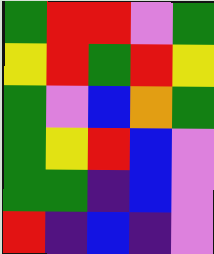[["green", "red", "red", "violet", "green"], ["yellow", "red", "green", "red", "yellow"], ["green", "violet", "blue", "orange", "green"], ["green", "yellow", "red", "blue", "violet"], ["green", "green", "indigo", "blue", "violet"], ["red", "indigo", "blue", "indigo", "violet"]]